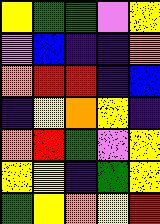[["yellow", "green", "green", "violet", "yellow"], ["violet", "blue", "indigo", "indigo", "orange"], ["orange", "red", "red", "indigo", "blue"], ["indigo", "yellow", "orange", "yellow", "indigo"], ["orange", "red", "green", "violet", "yellow"], ["yellow", "yellow", "indigo", "green", "yellow"], ["green", "yellow", "orange", "yellow", "red"]]